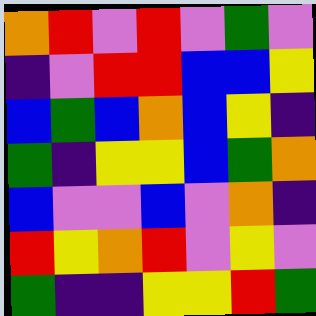[["orange", "red", "violet", "red", "violet", "green", "violet"], ["indigo", "violet", "red", "red", "blue", "blue", "yellow"], ["blue", "green", "blue", "orange", "blue", "yellow", "indigo"], ["green", "indigo", "yellow", "yellow", "blue", "green", "orange"], ["blue", "violet", "violet", "blue", "violet", "orange", "indigo"], ["red", "yellow", "orange", "red", "violet", "yellow", "violet"], ["green", "indigo", "indigo", "yellow", "yellow", "red", "green"]]